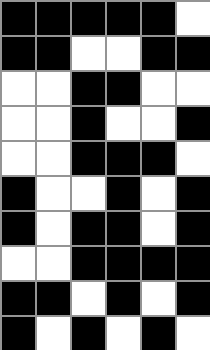[["black", "black", "black", "black", "black", "white"], ["black", "black", "white", "white", "black", "black"], ["white", "white", "black", "black", "white", "white"], ["white", "white", "black", "white", "white", "black"], ["white", "white", "black", "black", "black", "white"], ["black", "white", "white", "black", "white", "black"], ["black", "white", "black", "black", "white", "black"], ["white", "white", "black", "black", "black", "black"], ["black", "black", "white", "black", "white", "black"], ["black", "white", "black", "white", "black", "white"]]